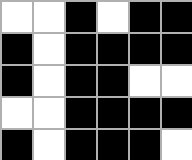[["white", "white", "black", "white", "black", "black"], ["black", "white", "black", "black", "black", "black"], ["black", "white", "black", "black", "white", "white"], ["white", "white", "black", "black", "black", "black"], ["black", "white", "black", "black", "black", "white"]]